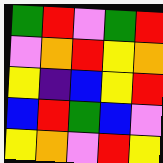[["green", "red", "violet", "green", "red"], ["violet", "orange", "red", "yellow", "orange"], ["yellow", "indigo", "blue", "yellow", "red"], ["blue", "red", "green", "blue", "violet"], ["yellow", "orange", "violet", "red", "yellow"]]